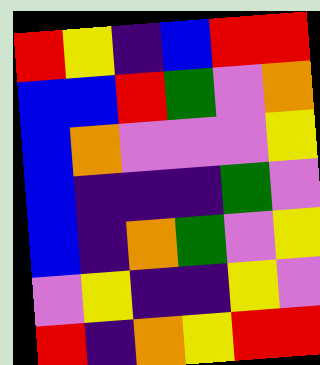[["red", "yellow", "indigo", "blue", "red", "red"], ["blue", "blue", "red", "green", "violet", "orange"], ["blue", "orange", "violet", "violet", "violet", "yellow"], ["blue", "indigo", "indigo", "indigo", "green", "violet"], ["blue", "indigo", "orange", "green", "violet", "yellow"], ["violet", "yellow", "indigo", "indigo", "yellow", "violet"], ["red", "indigo", "orange", "yellow", "red", "red"]]